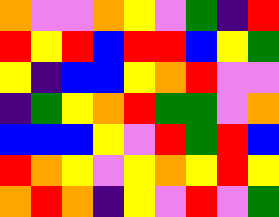[["orange", "violet", "violet", "orange", "yellow", "violet", "green", "indigo", "red"], ["red", "yellow", "red", "blue", "red", "red", "blue", "yellow", "green"], ["yellow", "indigo", "blue", "blue", "yellow", "orange", "red", "violet", "violet"], ["indigo", "green", "yellow", "orange", "red", "green", "green", "violet", "orange"], ["blue", "blue", "blue", "yellow", "violet", "red", "green", "red", "blue"], ["red", "orange", "yellow", "violet", "yellow", "orange", "yellow", "red", "yellow"], ["orange", "red", "orange", "indigo", "yellow", "violet", "red", "violet", "green"]]